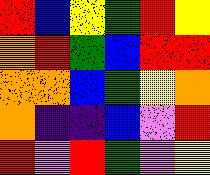[["red", "blue", "yellow", "green", "red", "yellow"], ["orange", "red", "green", "blue", "red", "red"], ["orange", "orange", "blue", "green", "yellow", "orange"], ["orange", "indigo", "indigo", "blue", "violet", "red"], ["red", "violet", "red", "green", "violet", "yellow"]]